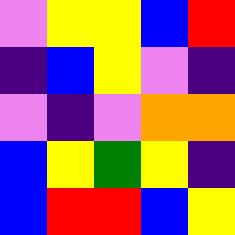[["violet", "yellow", "yellow", "blue", "red"], ["indigo", "blue", "yellow", "violet", "indigo"], ["violet", "indigo", "violet", "orange", "orange"], ["blue", "yellow", "green", "yellow", "indigo"], ["blue", "red", "red", "blue", "yellow"]]